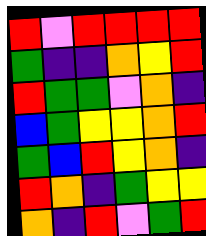[["red", "violet", "red", "red", "red", "red"], ["green", "indigo", "indigo", "orange", "yellow", "red"], ["red", "green", "green", "violet", "orange", "indigo"], ["blue", "green", "yellow", "yellow", "orange", "red"], ["green", "blue", "red", "yellow", "orange", "indigo"], ["red", "orange", "indigo", "green", "yellow", "yellow"], ["orange", "indigo", "red", "violet", "green", "red"]]